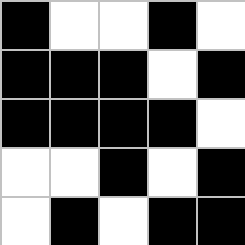[["black", "white", "white", "black", "white"], ["black", "black", "black", "white", "black"], ["black", "black", "black", "black", "white"], ["white", "white", "black", "white", "black"], ["white", "black", "white", "black", "black"]]